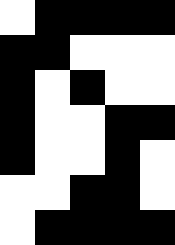[["white", "black", "black", "black", "black"], ["black", "black", "white", "white", "white"], ["black", "white", "black", "white", "white"], ["black", "white", "white", "black", "black"], ["black", "white", "white", "black", "white"], ["white", "white", "black", "black", "white"], ["white", "black", "black", "black", "black"]]